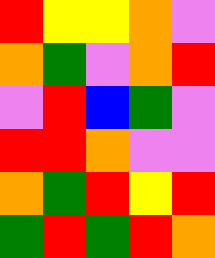[["red", "yellow", "yellow", "orange", "violet"], ["orange", "green", "violet", "orange", "red"], ["violet", "red", "blue", "green", "violet"], ["red", "red", "orange", "violet", "violet"], ["orange", "green", "red", "yellow", "red"], ["green", "red", "green", "red", "orange"]]